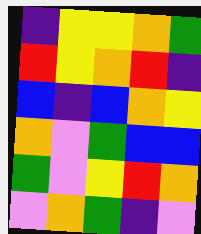[["indigo", "yellow", "yellow", "orange", "green"], ["red", "yellow", "orange", "red", "indigo"], ["blue", "indigo", "blue", "orange", "yellow"], ["orange", "violet", "green", "blue", "blue"], ["green", "violet", "yellow", "red", "orange"], ["violet", "orange", "green", "indigo", "violet"]]